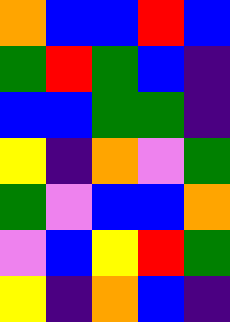[["orange", "blue", "blue", "red", "blue"], ["green", "red", "green", "blue", "indigo"], ["blue", "blue", "green", "green", "indigo"], ["yellow", "indigo", "orange", "violet", "green"], ["green", "violet", "blue", "blue", "orange"], ["violet", "blue", "yellow", "red", "green"], ["yellow", "indigo", "orange", "blue", "indigo"]]